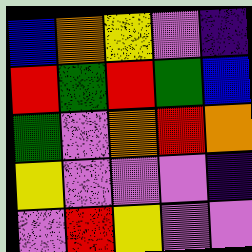[["blue", "orange", "yellow", "violet", "indigo"], ["red", "green", "red", "green", "blue"], ["green", "violet", "orange", "red", "orange"], ["yellow", "violet", "violet", "violet", "indigo"], ["violet", "red", "yellow", "violet", "violet"]]